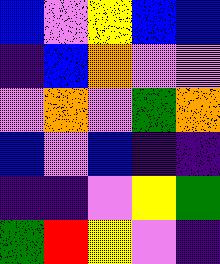[["blue", "violet", "yellow", "blue", "blue"], ["indigo", "blue", "orange", "violet", "violet"], ["violet", "orange", "violet", "green", "orange"], ["blue", "violet", "blue", "indigo", "indigo"], ["indigo", "indigo", "violet", "yellow", "green"], ["green", "red", "yellow", "violet", "indigo"]]